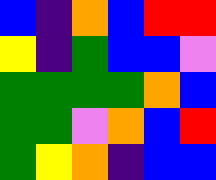[["blue", "indigo", "orange", "blue", "red", "red"], ["yellow", "indigo", "green", "blue", "blue", "violet"], ["green", "green", "green", "green", "orange", "blue"], ["green", "green", "violet", "orange", "blue", "red"], ["green", "yellow", "orange", "indigo", "blue", "blue"]]